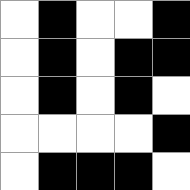[["white", "black", "white", "white", "black"], ["white", "black", "white", "black", "black"], ["white", "black", "white", "black", "white"], ["white", "white", "white", "white", "black"], ["white", "black", "black", "black", "white"]]